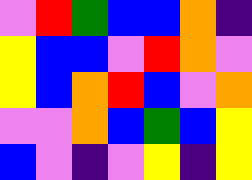[["violet", "red", "green", "blue", "blue", "orange", "indigo"], ["yellow", "blue", "blue", "violet", "red", "orange", "violet"], ["yellow", "blue", "orange", "red", "blue", "violet", "orange"], ["violet", "violet", "orange", "blue", "green", "blue", "yellow"], ["blue", "violet", "indigo", "violet", "yellow", "indigo", "yellow"]]